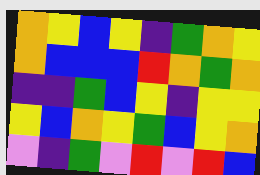[["orange", "yellow", "blue", "yellow", "indigo", "green", "orange", "yellow"], ["orange", "blue", "blue", "blue", "red", "orange", "green", "orange"], ["indigo", "indigo", "green", "blue", "yellow", "indigo", "yellow", "yellow"], ["yellow", "blue", "orange", "yellow", "green", "blue", "yellow", "orange"], ["violet", "indigo", "green", "violet", "red", "violet", "red", "blue"]]